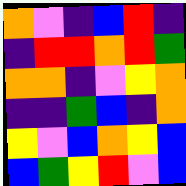[["orange", "violet", "indigo", "blue", "red", "indigo"], ["indigo", "red", "red", "orange", "red", "green"], ["orange", "orange", "indigo", "violet", "yellow", "orange"], ["indigo", "indigo", "green", "blue", "indigo", "orange"], ["yellow", "violet", "blue", "orange", "yellow", "blue"], ["blue", "green", "yellow", "red", "violet", "blue"]]